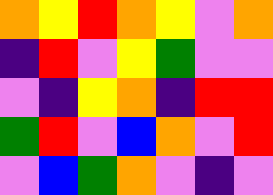[["orange", "yellow", "red", "orange", "yellow", "violet", "orange"], ["indigo", "red", "violet", "yellow", "green", "violet", "violet"], ["violet", "indigo", "yellow", "orange", "indigo", "red", "red"], ["green", "red", "violet", "blue", "orange", "violet", "red"], ["violet", "blue", "green", "orange", "violet", "indigo", "violet"]]